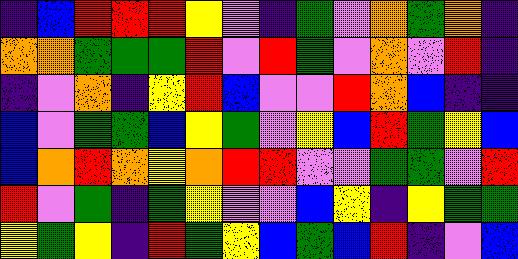[["indigo", "blue", "red", "red", "red", "yellow", "violet", "indigo", "green", "violet", "orange", "green", "orange", "indigo"], ["orange", "orange", "green", "green", "green", "red", "violet", "red", "green", "violet", "orange", "violet", "red", "indigo"], ["indigo", "violet", "orange", "indigo", "yellow", "red", "blue", "violet", "violet", "red", "orange", "blue", "indigo", "indigo"], ["blue", "violet", "green", "green", "blue", "yellow", "green", "violet", "yellow", "blue", "red", "green", "yellow", "blue"], ["blue", "orange", "red", "orange", "yellow", "orange", "red", "red", "violet", "violet", "green", "green", "violet", "red"], ["red", "violet", "green", "indigo", "green", "yellow", "violet", "violet", "blue", "yellow", "indigo", "yellow", "green", "green"], ["yellow", "green", "yellow", "indigo", "red", "green", "yellow", "blue", "green", "blue", "red", "indigo", "violet", "blue"]]